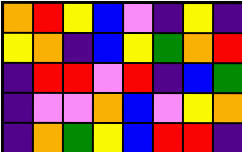[["orange", "red", "yellow", "blue", "violet", "indigo", "yellow", "indigo"], ["yellow", "orange", "indigo", "blue", "yellow", "green", "orange", "red"], ["indigo", "red", "red", "violet", "red", "indigo", "blue", "green"], ["indigo", "violet", "violet", "orange", "blue", "violet", "yellow", "orange"], ["indigo", "orange", "green", "yellow", "blue", "red", "red", "indigo"]]